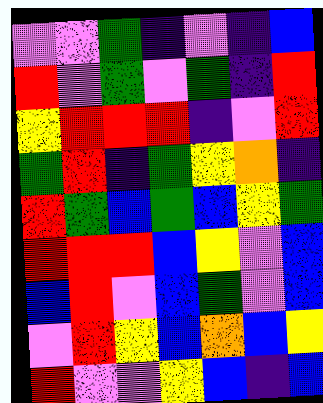[["violet", "violet", "green", "indigo", "violet", "indigo", "blue"], ["red", "violet", "green", "violet", "green", "indigo", "red"], ["yellow", "red", "red", "red", "indigo", "violet", "red"], ["green", "red", "indigo", "green", "yellow", "orange", "indigo"], ["red", "green", "blue", "green", "blue", "yellow", "green"], ["red", "red", "red", "blue", "yellow", "violet", "blue"], ["blue", "red", "violet", "blue", "green", "violet", "blue"], ["violet", "red", "yellow", "blue", "orange", "blue", "yellow"], ["red", "violet", "violet", "yellow", "blue", "indigo", "blue"]]